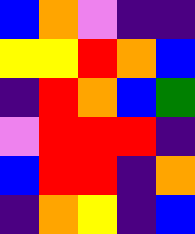[["blue", "orange", "violet", "indigo", "indigo"], ["yellow", "yellow", "red", "orange", "blue"], ["indigo", "red", "orange", "blue", "green"], ["violet", "red", "red", "red", "indigo"], ["blue", "red", "red", "indigo", "orange"], ["indigo", "orange", "yellow", "indigo", "blue"]]